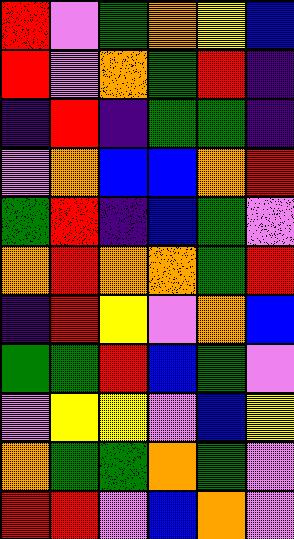[["red", "violet", "green", "orange", "yellow", "blue"], ["red", "violet", "orange", "green", "red", "indigo"], ["indigo", "red", "indigo", "green", "green", "indigo"], ["violet", "orange", "blue", "blue", "orange", "red"], ["green", "red", "indigo", "blue", "green", "violet"], ["orange", "red", "orange", "orange", "green", "red"], ["indigo", "red", "yellow", "violet", "orange", "blue"], ["green", "green", "red", "blue", "green", "violet"], ["violet", "yellow", "yellow", "violet", "blue", "yellow"], ["orange", "green", "green", "orange", "green", "violet"], ["red", "red", "violet", "blue", "orange", "violet"]]